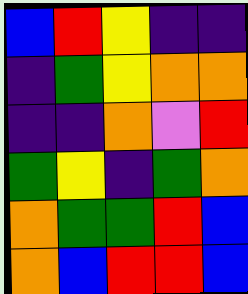[["blue", "red", "yellow", "indigo", "indigo"], ["indigo", "green", "yellow", "orange", "orange"], ["indigo", "indigo", "orange", "violet", "red"], ["green", "yellow", "indigo", "green", "orange"], ["orange", "green", "green", "red", "blue"], ["orange", "blue", "red", "red", "blue"]]